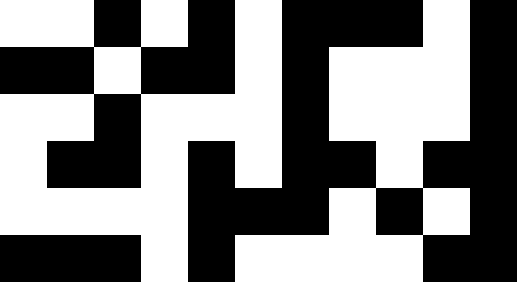[["white", "white", "black", "white", "black", "white", "black", "black", "black", "white", "black"], ["black", "black", "white", "black", "black", "white", "black", "white", "white", "white", "black"], ["white", "white", "black", "white", "white", "white", "black", "white", "white", "white", "black"], ["white", "black", "black", "white", "black", "white", "black", "black", "white", "black", "black"], ["white", "white", "white", "white", "black", "black", "black", "white", "black", "white", "black"], ["black", "black", "black", "white", "black", "white", "white", "white", "white", "black", "black"]]